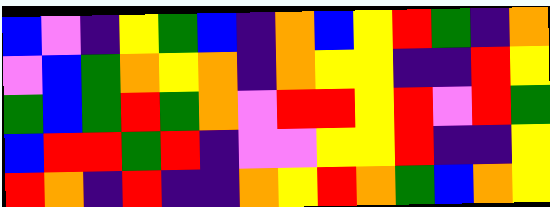[["blue", "violet", "indigo", "yellow", "green", "blue", "indigo", "orange", "blue", "yellow", "red", "green", "indigo", "orange"], ["violet", "blue", "green", "orange", "yellow", "orange", "indigo", "orange", "yellow", "yellow", "indigo", "indigo", "red", "yellow"], ["green", "blue", "green", "red", "green", "orange", "violet", "red", "red", "yellow", "red", "violet", "red", "green"], ["blue", "red", "red", "green", "red", "indigo", "violet", "violet", "yellow", "yellow", "red", "indigo", "indigo", "yellow"], ["red", "orange", "indigo", "red", "indigo", "indigo", "orange", "yellow", "red", "orange", "green", "blue", "orange", "yellow"]]